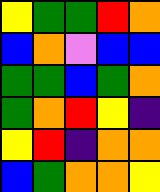[["yellow", "green", "green", "red", "orange"], ["blue", "orange", "violet", "blue", "blue"], ["green", "green", "blue", "green", "orange"], ["green", "orange", "red", "yellow", "indigo"], ["yellow", "red", "indigo", "orange", "orange"], ["blue", "green", "orange", "orange", "yellow"]]